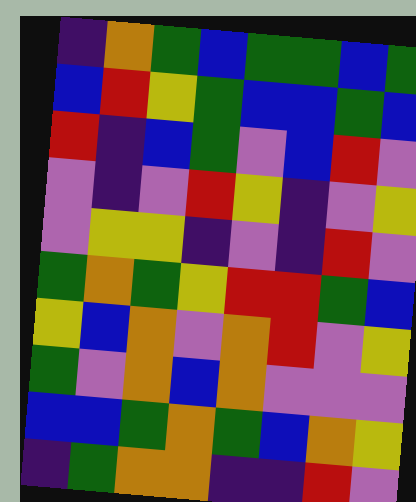[["indigo", "orange", "green", "blue", "green", "green", "blue", "green"], ["blue", "red", "yellow", "green", "blue", "blue", "green", "blue"], ["red", "indigo", "blue", "green", "violet", "blue", "red", "violet"], ["violet", "indigo", "violet", "red", "yellow", "indigo", "violet", "yellow"], ["violet", "yellow", "yellow", "indigo", "violet", "indigo", "red", "violet"], ["green", "orange", "green", "yellow", "red", "red", "green", "blue"], ["yellow", "blue", "orange", "violet", "orange", "red", "violet", "yellow"], ["green", "violet", "orange", "blue", "orange", "violet", "violet", "violet"], ["blue", "blue", "green", "orange", "green", "blue", "orange", "yellow"], ["indigo", "green", "orange", "orange", "indigo", "indigo", "red", "violet"]]